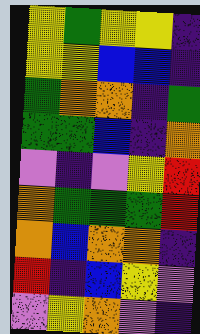[["yellow", "green", "yellow", "yellow", "indigo"], ["yellow", "yellow", "blue", "blue", "indigo"], ["green", "orange", "orange", "indigo", "green"], ["green", "green", "blue", "indigo", "orange"], ["violet", "indigo", "violet", "yellow", "red"], ["orange", "green", "green", "green", "red"], ["orange", "blue", "orange", "orange", "indigo"], ["red", "indigo", "blue", "yellow", "violet"], ["violet", "yellow", "orange", "violet", "indigo"]]